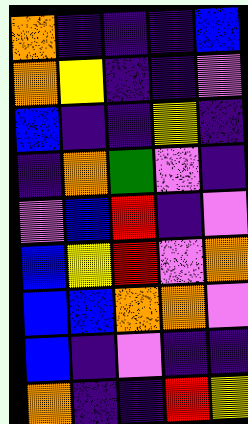[["orange", "indigo", "indigo", "indigo", "blue"], ["orange", "yellow", "indigo", "indigo", "violet"], ["blue", "indigo", "indigo", "yellow", "indigo"], ["indigo", "orange", "green", "violet", "indigo"], ["violet", "blue", "red", "indigo", "violet"], ["blue", "yellow", "red", "violet", "orange"], ["blue", "blue", "orange", "orange", "violet"], ["blue", "indigo", "violet", "indigo", "indigo"], ["orange", "indigo", "indigo", "red", "yellow"]]